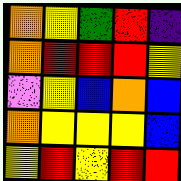[["orange", "yellow", "green", "red", "indigo"], ["orange", "red", "red", "red", "yellow"], ["violet", "yellow", "blue", "orange", "blue"], ["orange", "yellow", "yellow", "yellow", "blue"], ["yellow", "red", "yellow", "red", "red"]]